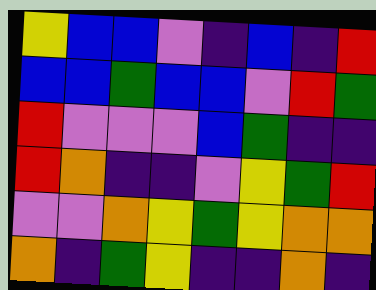[["yellow", "blue", "blue", "violet", "indigo", "blue", "indigo", "red"], ["blue", "blue", "green", "blue", "blue", "violet", "red", "green"], ["red", "violet", "violet", "violet", "blue", "green", "indigo", "indigo"], ["red", "orange", "indigo", "indigo", "violet", "yellow", "green", "red"], ["violet", "violet", "orange", "yellow", "green", "yellow", "orange", "orange"], ["orange", "indigo", "green", "yellow", "indigo", "indigo", "orange", "indigo"]]